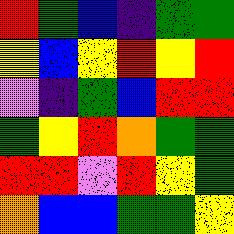[["red", "green", "blue", "indigo", "green", "green"], ["yellow", "blue", "yellow", "red", "yellow", "red"], ["violet", "indigo", "green", "blue", "red", "red"], ["green", "yellow", "red", "orange", "green", "green"], ["red", "red", "violet", "red", "yellow", "green"], ["orange", "blue", "blue", "green", "green", "yellow"]]